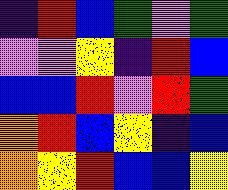[["indigo", "red", "blue", "green", "violet", "green"], ["violet", "violet", "yellow", "indigo", "red", "blue"], ["blue", "blue", "red", "violet", "red", "green"], ["orange", "red", "blue", "yellow", "indigo", "blue"], ["orange", "yellow", "red", "blue", "blue", "yellow"]]